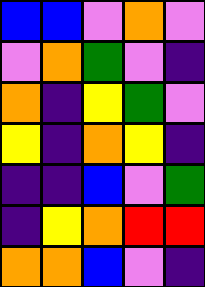[["blue", "blue", "violet", "orange", "violet"], ["violet", "orange", "green", "violet", "indigo"], ["orange", "indigo", "yellow", "green", "violet"], ["yellow", "indigo", "orange", "yellow", "indigo"], ["indigo", "indigo", "blue", "violet", "green"], ["indigo", "yellow", "orange", "red", "red"], ["orange", "orange", "blue", "violet", "indigo"]]